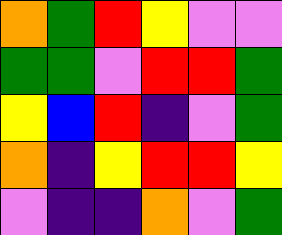[["orange", "green", "red", "yellow", "violet", "violet"], ["green", "green", "violet", "red", "red", "green"], ["yellow", "blue", "red", "indigo", "violet", "green"], ["orange", "indigo", "yellow", "red", "red", "yellow"], ["violet", "indigo", "indigo", "orange", "violet", "green"]]